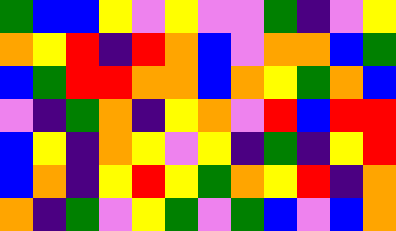[["green", "blue", "blue", "yellow", "violet", "yellow", "violet", "violet", "green", "indigo", "violet", "yellow"], ["orange", "yellow", "red", "indigo", "red", "orange", "blue", "violet", "orange", "orange", "blue", "green"], ["blue", "green", "red", "red", "orange", "orange", "blue", "orange", "yellow", "green", "orange", "blue"], ["violet", "indigo", "green", "orange", "indigo", "yellow", "orange", "violet", "red", "blue", "red", "red"], ["blue", "yellow", "indigo", "orange", "yellow", "violet", "yellow", "indigo", "green", "indigo", "yellow", "red"], ["blue", "orange", "indigo", "yellow", "red", "yellow", "green", "orange", "yellow", "red", "indigo", "orange"], ["orange", "indigo", "green", "violet", "yellow", "green", "violet", "green", "blue", "violet", "blue", "orange"]]